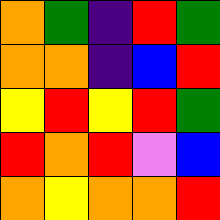[["orange", "green", "indigo", "red", "green"], ["orange", "orange", "indigo", "blue", "red"], ["yellow", "red", "yellow", "red", "green"], ["red", "orange", "red", "violet", "blue"], ["orange", "yellow", "orange", "orange", "red"]]